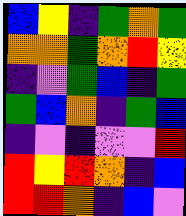[["blue", "yellow", "indigo", "green", "orange", "green"], ["orange", "orange", "green", "orange", "red", "yellow"], ["indigo", "violet", "green", "blue", "indigo", "green"], ["green", "blue", "orange", "indigo", "green", "blue"], ["indigo", "violet", "indigo", "violet", "violet", "red"], ["red", "yellow", "red", "orange", "indigo", "blue"], ["red", "red", "orange", "indigo", "blue", "violet"]]